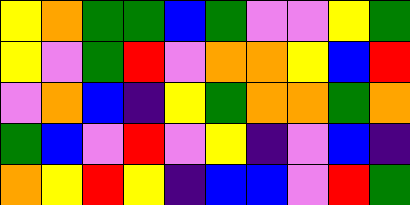[["yellow", "orange", "green", "green", "blue", "green", "violet", "violet", "yellow", "green"], ["yellow", "violet", "green", "red", "violet", "orange", "orange", "yellow", "blue", "red"], ["violet", "orange", "blue", "indigo", "yellow", "green", "orange", "orange", "green", "orange"], ["green", "blue", "violet", "red", "violet", "yellow", "indigo", "violet", "blue", "indigo"], ["orange", "yellow", "red", "yellow", "indigo", "blue", "blue", "violet", "red", "green"]]